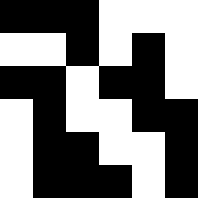[["black", "black", "black", "white", "white", "white"], ["white", "white", "black", "white", "black", "white"], ["black", "black", "white", "black", "black", "white"], ["white", "black", "white", "white", "black", "black"], ["white", "black", "black", "white", "white", "black"], ["white", "black", "black", "black", "white", "black"]]